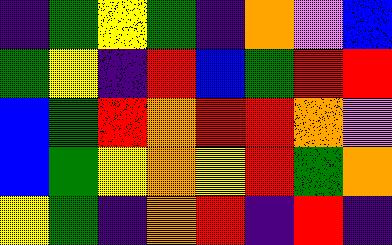[["indigo", "green", "yellow", "green", "indigo", "orange", "violet", "blue"], ["green", "yellow", "indigo", "red", "blue", "green", "red", "red"], ["blue", "green", "red", "orange", "red", "red", "orange", "violet"], ["blue", "green", "yellow", "orange", "yellow", "red", "green", "orange"], ["yellow", "green", "indigo", "orange", "red", "indigo", "red", "indigo"]]